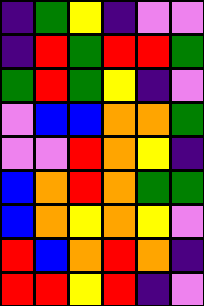[["indigo", "green", "yellow", "indigo", "violet", "violet"], ["indigo", "red", "green", "red", "red", "green"], ["green", "red", "green", "yellow", "indigo", "violet"], ["violet", "blue", "blue", "orange", "orange", "green"], ["violet", "violet", "red", "orange", "yellow", "indigo"], ["blue", "orange", "red", "orange", "green", "green"], ["blue", "orange", "yellow", "orange", "yellow", "violet"], ["red", "blue", "orange", "red", "orange", "indigo"], ["red", "red", "yellow", "red", "indigo", "violet"]]